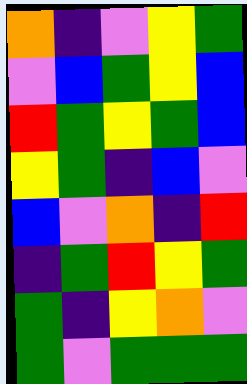[["orange", "indigo", "violet", "yellow", "green"], ["violet", "blue", "green", "yellow", "blue"], ["red", "green", "yellow", "green", "blue"], ["yellow", "green", "indigo", "blue", "violet"], ["blue", "violet", "orange", "indigo", "red"], ["indigo", "green", "red", "yellow", "green"], ["green", "indigo", "yellow", "orange", "violet"], ["green", "violet", "green", "green", "green"]]